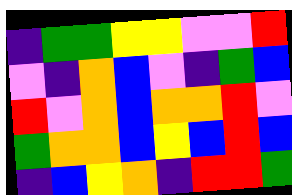[["indigo", "green", "green", "yellow", "yellow", "violet", "violet", "red"], ["violet", "indigo", "orange", "blue", "violet", "indigo", "green", "blue"], ["red", "violet", "orange", "blue", "orange", "orange", "red", "violet"], ["green", "orange", "orange", "blue", "yellow", "blue", "red", "blue"], ["indigo", "blue", "yellow", "orange", "indigo", "red", "red", "green"]]